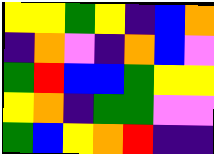[["yellow", "yellow", "green", "yellow", "indigo", "blue", "orange"], ["indigo", "orange", "violet", "indigo", "orange", "blue", "violet"], ["green", "red", "blue", "blue", "green", "yellow", "yellow"], ["yellow", "orange", "indigo", "green", "green", "violet", "violet"], ["green", "blue", "yellow", "orange", "red", "indigo", "indigo"]]